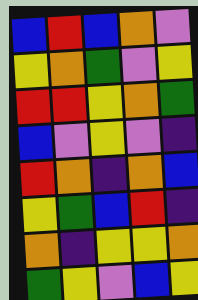[["blue", "red", "blue", "orange", "violet"], ["yellow", "orange", "green", "violet", "yellow"], ["red", "red", "yellow", "orange", "green"], ["blue", "violet", "yellow", "violet", "indigo"], ["red", "orange", "indigo", "orange", "blue"], ["yellow", "green", "blue", "red", "indigo"], ["orange", "indigo", "yellow", "yellow", "orange"], ["green", "yellow", "violet", "blue", "yellow"]]